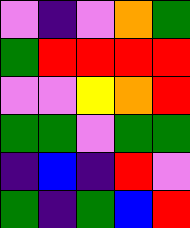[["violet", "indigo", "violet", "orange", "green"], ["green", "red", "red", "red", "red"], ["violet", "violet", "yellow", "orange", "red"], ["green", "green", "violet", "green", "green"], ["indigo", "blue", "indigo", "red", "violet"], ["green", "indigo", "green", "blue", "red"]]